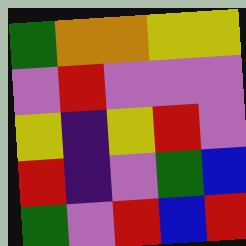[["green", "orange", "orange", "yellow", "yellow"], ["violet", "red", "violet", "violet", "violet"], ["yellow", "indigo", "yellow", "red", "violet"], ["red", "indigo", "violet", "green", "blue"], ["green", "violet", "red", "blue", "red"]]